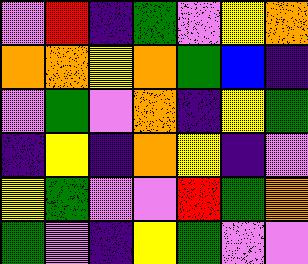[["violet", "red", "indigo", "green", "violet", "yellow", "orange"], ["orange", "orange", "yellow", "orange", "green", "blue", "indigo"], ["violet", "green", "violet", "orange", "indigo", "yellow", "green"], ["indigo", "yellow", "indigo", "orange", "yellow", "indigo", "violet"], ["yellow", "green", "violet", "violet", "red", "green", "orange"], ["green", "violet", "indigo", "yellow", "green", "violet", "violet"]]